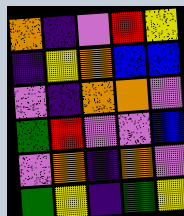[["orange", "indigo", "violet", "red", "yellow"], ["indigo", "yellow", "orange", "blue", "blue"], ["violet", "indigo", "orange", "orange", "violet"], ["green", "red", "violet", "violet", "blue"], ["violet", "orange", "indigo", "orange", "violet"], ["green", "yellow", "indigo", "green", "yellow"]]